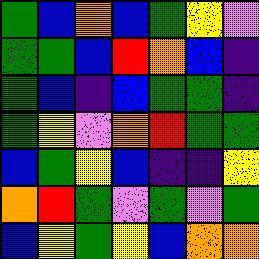[["green", "blue", "orange", "blue", "green", "yellow", "violet"], ["green", "green", "blue", "red", "orange", "blue", "indigo"], ["green", "blue", "indigo", "blue", "green", "green", "indigo"], ["green", "yellow", "violet", "orange", "red", "green", "green"], ["blue", "green", "yellow", "blue", "indigo", "indigo", "yellow"], ["orange", "red", "green", "violet", "green", "violet", "green"], ["blue", "yellow", "green", "yellow", "blue", "orange", "orange"]]